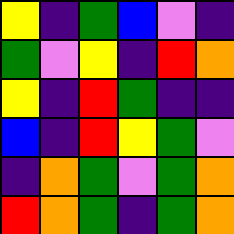[["yellow", "indigo", "green", "blue", "violet", "indigo"], ["green", "violet", "yellow", "indigo", "red", "orange"], ["yellow", "indigo", "red", "green", "indigo", "indigo"], ["blue", "indigo", "red", "yellow", "green", "violet"], ["indigo", "orange", "green", "violet", "green", "orange"], ["red", "orange", "green", "indigo", "green", "orange"]]